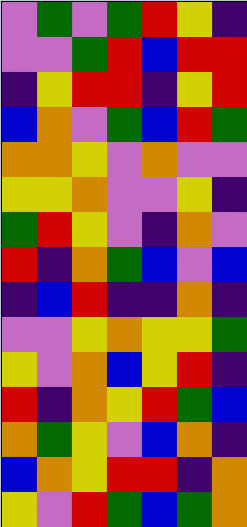[["violet", "green", "violet", "green", "red", "yellow", "indigo"], ["violet", "violet", "green", "red", "blue", "red", "red"], ["indigo", "yellow", "red", "red", "indigo", "yellow", "red"], ["blue", "orange", "violet", "green", "blue", "red", "green"], ["orange", "orange", "yellow", "violet", "orange", "violet", "violet"], ["yellow", "yellow", "orange", "violet", "violet", "yellow", "indigo"], ["green", "red", "yellow", "violet", "indigo", "orange", "violet"], ["red", "indigo", "orange", "green", "blue", "violet", "blue"], ["indigo", "blue", "red", "indigo", "indigo", "orange", "indigo"], ["violet", "violet", "yellow", "orange", "yellow", "yellow", "green"], ["yellow", "violet", "orange", "blue", "yellow", "red", "indigo"], ["red", "indigo", "orange", "yellow", "red", "green", "blue"], ["orange", "green", "yellow", "violet", "blue", "orange", "indigo"], ["blue", "orange", "yellow", "red", "red", "indigo", "orange"], ["yellow", "violet", "red", "green", "blue", "green", "orange"]]